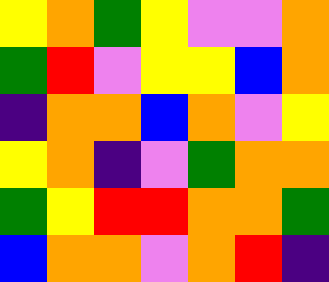[["yellow", "orange", "green", "yellow", "violet", "violet", "orange"], ["green", "red", "violet", "yellow", "yellow", "blue", "orange"], ["indigo", "orange", "orange", "blue", "orange", "violet", "yellow"], ["yellow", "orange", "indigo", "violet", "green", "orange", "orange"], ["green", "yellow", "red", "red", "orange", "orange", "green"], ["blue", "orange", "orange", "violet", "orange", "red", "indigo"]]